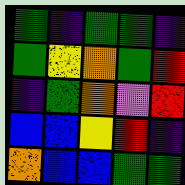[["green", "indigo", "green", "green", "indigo"], ["green", "yellow", "orange", "green", "red"], ["indigo", "green", "orange", "violet", "red"], ["blue", "blue", "yellow", "red", "indigo"], ["orange", "blue", "blue", "green", "green"]]